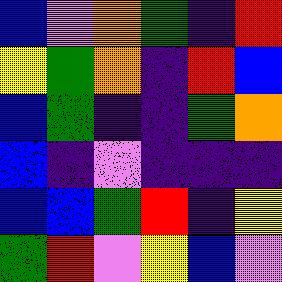[["blue", "violet", "orange", "green", "indigo", "red"], ["yellow", "green", "orange", "indigo", "red", "blue"], ["blue", "green", "indigo", "indigo", "green", "orange"], ["blue", "indigo", "violet", "indigo", "indigo", "indigo"], ["blue", "blue", "green", "red", "indigo", "yellow"], ["green", "red", "violet", "yellow", "blue", "violet"]]